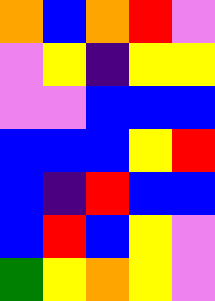[["orange", "blue", "orange", "red", "violet"], ["violet", "yellow", "indigo", "yellow", "yellow"], ["violet", "violet", "blue", "blue", "blue"], ["blue", "blue", "blue", "yellow", "red"], ["blue", "indigo", "red", "blue", "blue"], ["blue", "red", "blue", "yellow", "violet"], ["green", "yellow", "orange", "yellow", "violet"]]